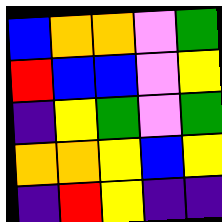[["blue", "orange", "orange", "violet", "green"], ["red", "blue", "blue", "violet", "yellow"], ["indigo", "yellow", "green", "violet", "green"], ["orange", "orange", "yellow", "blue", "yellow"], ["indigo", "red", "yellow", "indigo", "indigo"]]